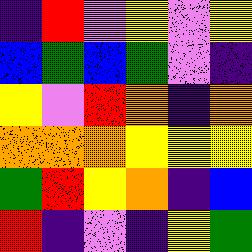[["indigo", "red", "violet", "yellow", "violet", "yellow"], ["blue", "green", "blue", "green", "violet", "indigo"], ["yellow", "violet", "red", "orange", "indigo", "orange"], ["orange", "orange", "orange", "yellow", "yellow", "yellow"], ["green", "red", "yellow", "orange", "indigo", "blue"], ["red", "indigo", "violet", "indigo", "yellow", "green"]]